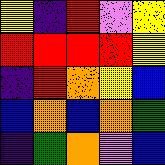[["yellow", "indigo", "red", "violet", "yellow"], ["red", "red", "red", "red", "yellow"], ["indigo", "red", "orange", "yellow", "blue"], ["blue", "orange", "blue", "orange", "green"], ["indigo", "green", "orange", "violet", "blue"]]